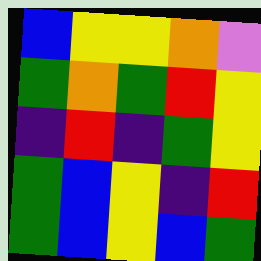[["blue", "yellow", "yellow", "orange", "violet"], ["green", "orange", "green", "red", "yellow"], ["indigo", "red", "indigo", "green", "yellow"], ["green", "blue", "yellow", "indigo", "red"], ["green", "blue", "yellow", "blue", "green"]]